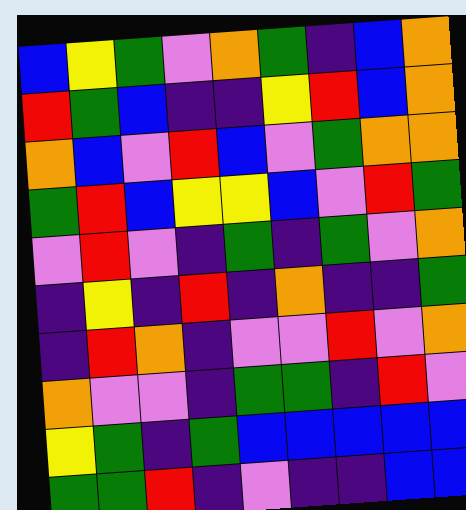[["blue", "yellow", "green", "violet", "orange", "green", "indigo", "blue", "orange"], ["red", "green", "blue", "indigo", "indigo", "yellow", "red", "blue", "orange"], ["orange", "blue", "violet", "red", "blue", "violet", "green", "orange", "orange"], ["green", "red", "blue", "yellow", "yellow", "blue", "violet", "red", "green"], ["violet", "red", "violet", "indigo", "green", "indigo", "green", "violet", "orange"], ["indigo", "yellow", "indigo", "red", "indigo", "orange", "indigo", "indigo", "green"], ["indigo", "red", "orange", "indigo", "violet", "violet", "red", "violet", "orange"], ["orange", "violet", "violet", "indigo", "green", "green", "indigo", "red", "violet"], ["yellow", "green", "indigo", "green", "blue", "blue", "blue", "blue", "blue"], ["green", "green", "red", "indigo", "violet", "indigo", "indigo", "blue", "blue"]]